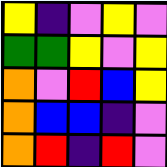[["yellow", "indigo", "violet", "yellow", "violet"], ["green", "green", "yellow", "violet", "yellow"], ["orange", "violet", "red", "blue", "yellow"], ["orange", "blue", "blue", "indigo", "violet"], ["orange", "red", "indigo", "red", "violet"]]